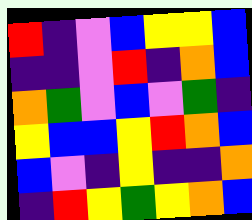[["red", "indigo", "violet", "blue", "yellow", "yellow", "blue"], ["indigo", "indigo", "violet", "red", "indigo", "orange", "blue"], ["orange", "green", "violet", "blue", "violet", "green", "indigo"], ["yellow", "blue", "blue", "yellow", "red", "orange", "blue"], ["blue", "violet", "indigo", "yellow", "indigo", "indigo", "orange"], ["indigo", "red", "yellow", "green", "yellow", "orange", "blue"]]